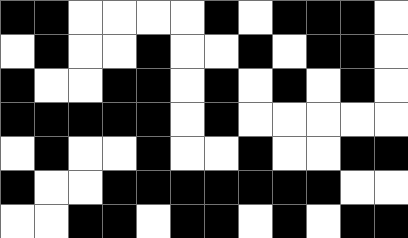[["black", "black", "white", "white", "white", "white", "black", "white", "black", "black", "black", "white"], ["white", "black", "white", "white", "black", "white", "white", "black", "white", "black", "black", "white"], ["black", "white", "white", "black", "black", "white", "black", "white", "black", "white", "black", "white"], ["black", "black", "black", "black", "black", "white", "black", "white", "white", "white", "white", "white"], ["white", "black", "white", "white", "black", "white", "white", "black", "white", "white", "black", "black"], ["black", "white", "white", "black", "black", "black", "black", "black", "black", "black", "white", "white"], ["white", "white", "black", "black", "white", "black", "black", "white", "black", "white", "black", "black"]]